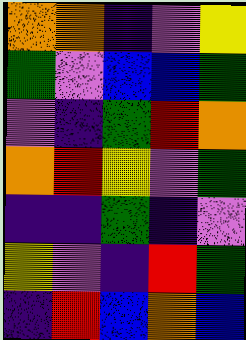[["orange", "orange", "indigo", "violet", "yellow"], ["green", "violet", "blue", "blue", "green"], ["violet", "indigo", "green", "red", "orange"], ["orange", "red", "yellow", "violet", "green"], ["indigo", "indigo", "green", "indigo", "violet"], ["yellow", "violet", "indigo", "red", "green"], ["indigo", "red", "blue", "orange", "blue"]]